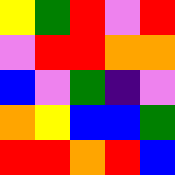[["yellow", "green", "red", "violet", "red"], ["violet", "red", "red", "orange", "orange"], ["blue", "violet", "green", "indigo", "violet"], ["orange", "yellow", "blue", "blue", "green"], ["red", "red", "orange", "red", "blue"]]